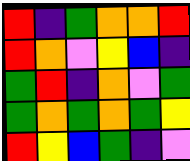[["red", "indigo", "green", "orange", "orange", "red"], ["red", "orange", "violet", "yellow", "blue", "indigo"], ["green", "red", "indigo", "orange", "violet", "green"], ["green", "orange", "green", "orange", "green", "yellow"], ["red", "yellow", "blue", "green", "indigo", "violet"]]